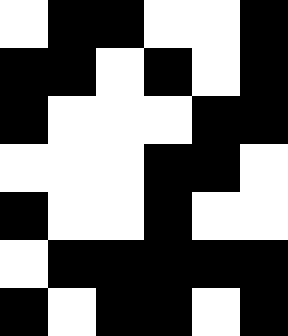[["white", "black", "black", "white", "white", "black"], ["black", "black", "white", "black", "white", "black"], ["black", "white", "white", "white", "black", "black"], ["white", "white", "white", "black", "black", "white"], ["black", "white", "white", "black", "white", "white"], ["white", "black", "black", "black", "black", "black"], ["black", "white", "black", "black", "white", "black"]]